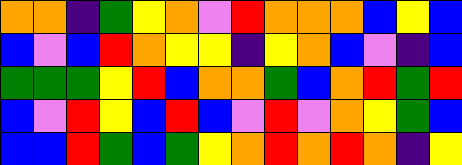[["orange", "orange", "indigo", "green", "yellow", "orange", "violet", "red", "orange", "orange", "orange", "blue", "yellow", "blue"], ["blue", "violet", "blue", "red", "orange", "yellow", "yellow", "indigo", "yellow", "orange", "blue", "violet", "indigo", "blue"], ["green", "green", "green", "yellow", "red", "blue", "orange", "orange", "green", "blue", "orange", "red", "green", "red"], ["blue", "violet", "red", "yellow", "blue", "red", "blue", "violet", "red", "violet", "orange", "yellow", "green", "blue"], ["blue", "blue", "red", "green", "blue", "green", "yellow", "orange", "red", "orange", "red", "orange", "indigo", "yellow"]]